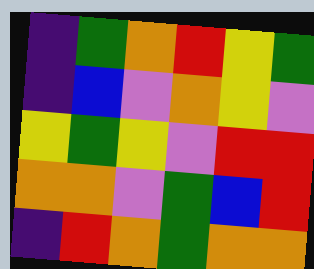[["indigo", "green", "orange", "red", "yellow", "green"], ["indigo", "blue", "violet", "orange", "yellow", "violet"], ["yellow", "green", "yellow", "violet", "red", "red"], ["orange", "orange", "violet", "green", "blue", "red"], ["indigo", "red", "orange", "green", "orange", "orange"]]